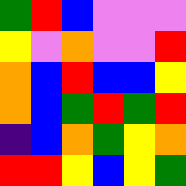[["green", "red", "blue", "violet", "violet", "violet"], ["yellow", "violet", "orange", "violet", "violet", "red"], ["orange", "blue", "red", "blue", "blue", "yellow"], ["orange", "blue", "green", "red", "green", "red"], ["indigo", "blue", "orange", "green", "yellow", "orange"], ["red", "red", "yellow", "blue", "yellow", "green"]]